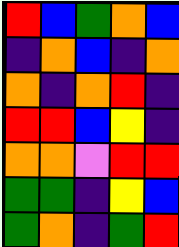[["red", "blue", "green", "orange", "blue"], ["indigo", "orange", "blue", "indigo", "orange"], ["orange", "indigo", "orange", "red", "indigo"], ["red", "red", "blue", "yellow", "indigo"], ["orange", "orange", "violet", "red", "red"], ["green", "green", "indigo", "yellow", "blue"], ["green", "orange", "indigo", "green", "red"]]